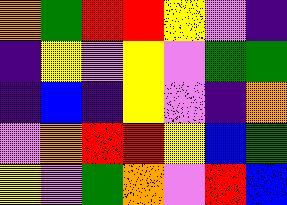[["orange", "green", "red", "red", "yellow", "violet", "indigo"], ["indigo", "yellow", "violet", "yellow", "violet", "green", "green"], ["indigo", "blue", "indigo", "yellow", "violet", "indigo", "orange"], ["violet", "orange", "red", "red", "yellow", "blue", "green"], ["yellow", "violet", "green", "orange", "violet", "red", "blue"]]